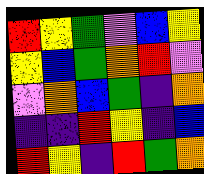[["red", "yellow", "green", "violet", "blue", "yellow"], ["yellow", "blue", "green", "orange", "red", "violet"], ["violet", "orange", "blue", "green", "indigo", "orange"], ["indigo", "indigo", "red", "yellow", "indigo", "blue"], ["red", "yellow", "indigo", "red", "green", "orange"]]